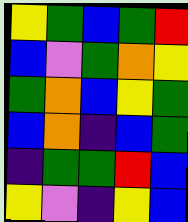[["yellow", "green", "blue", "green", "red"], ["blue", "violet", "green", "orange", "yellow"], ["green", "orange", "blue", "yellow", "green"], ["blue", "orange", "indigo", "blue", "green"], ["indigo", "green", "green", "red", "blue"], ["yellow", "violet", "indigo", "yellow", "blue"]]